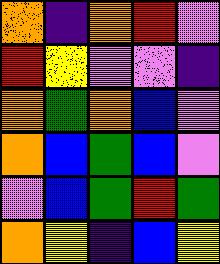[["orange", "indigo", "orange", "red", "violet"], ["red", "yellow", "violet", "violet", "indigo"], ["orange", "green", "orange", "blue", "violet"], ["orange", "blue", "green", "blue", "violet"], ["violet", "blue", "green", "red", "green"], ["orange", "yellow", "indigo", "blue", "yellow"]]